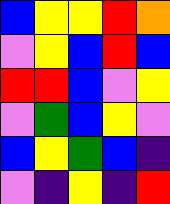[["blue", "yellow", "yellow", "red", "orange"], ["violet", "yellow", "blue", "red", "blue"], ["red", "red", "blue", "violet", "yellow"], ["violet", "green", "blue", "yellow", "violet"], ["blue", "yellow", "green", "blue", "indigo"], ["violet", "indigo", "yellow", "indigo", "red"]]